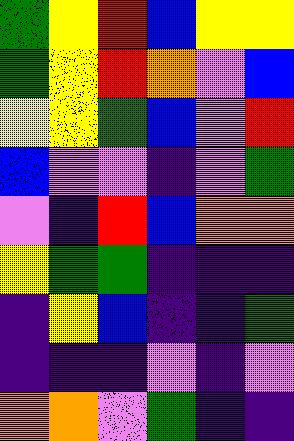[["green", "yellow", "red", "blue", "yellow", "yellow"], ["green", "yellow", "red", "orange", "violet", "blue"], ["yellow", "yellow", "green", "blue", "violet", "red"], ["blue", "violet", "violet", "indigo", "violet", "green"], ["violet", "indigo", "red", "blue", "orange", "orange"], ["yellow", "green", "green", "indigo", "indigo", "indigo"], ["indigo", "yellow", "blue", "indigo", "indigo", "green"], ["indigo", "indigo", "indigo", "violet", "indigo", "violet"], ["orange", "orange", "violet", "green", "indigo", "indigo"]]